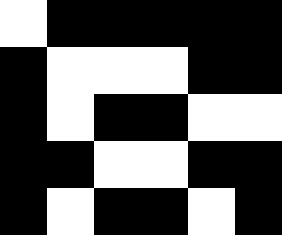[["white", "black", "black", "black", "black", "black"], ["black", "white", "white", "white", "black", "black"], ["black", "white", "black", "black", "white", "white"], ["black", "black", "white", "white", "black", "black"], ["black", "white", "black", "black", "white", "black"]]